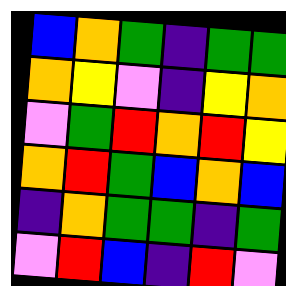[["blue", "orange", "green", "indigo", "green", "green"], ["orange", "yellow", "violet", "indigo", "yellow", "orange"], ["violet", "green", "red", "orange", "red", "yellow"], ["orange", "red", "green", "blue", "orange", "blue"], ["indigo", "orange", "green", "green", "indigo", "green"], ["violet", "red", "blue", "indigo", "red", "violet"]]